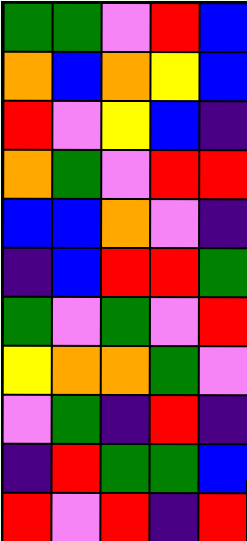[["green", "green", "violet", "red", "blue"], ["orange", "blue", "orange", "yellow", "blue"], ["red", "violet", "yellow", "blue", "indigo"], ["orange", "green", "violet", "red", "red"], ["blue", "blue", "orange", "violet", "indigo"], ["indigo", "blue", "red", "red", "green"], ["green", "violet", "green", "violet", "red"], ["yellow", "orange", "orange", "green", "violet"], ["violet", "green", "indigo", "red", "indigo"], ["indigo", "red", "green", "green", "blue"], ["red", "violet", "red", "indigo", "red"]]